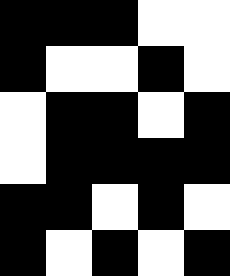[["black", "black", "black", "white", "white"], ["black", "white", "white", "black", "white"], ["white", "black", "black", "white", "black"], ["white", "black", "black", "black", "black"], ["black", "black", "white", "black", "white"], ["black", "white", "black", "white", "black"]]